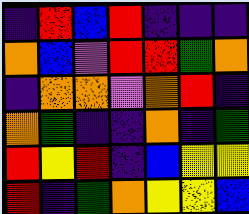[["indigo", "red", "blue", "red", "indigo", "indigo", "indigo"], ["orange", "blue", "violet", "red", "red", "green", "orange"], ["indigo", "orange", "orange", "violet", "orange", "red", "indigo"], ["orange", "green", "indigo", "indigo", "orange", "indigo", "green"], ["red", "yellow", "red", "indigo", "blue", "yellow", "yellow"], ["red", "indigo", "green", "orange", "yellow", "yellow", "blue"]]